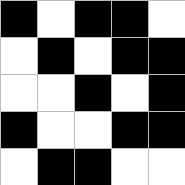[["black", "white", "black", "black", "white"], ["white", "black", "white", "black", "black"], ["white", "white", "black", "white", "black"], ["black", "white", "white", "black", "black"], ["white", "black", "black", "white", "white"]]